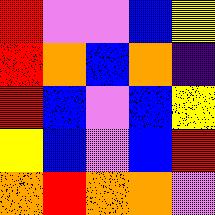[["red", "violet", "violet", "blue", "yellow"], ["red", "orange", "blue", "orange", "indigo"], ["red", "blue", "violet", "blue", "yellow"], ["yellow", "blue", "violet", "blue", "red"], ["orange", "red", "orange", "orange", "violet"]]